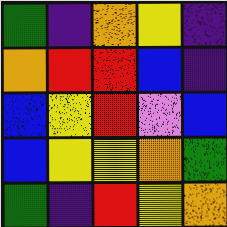[["green", "indigo", "orange", "yellow", "indigo"], ["orange", "red", "red", "blue", "indigo"], ["blue", "yellow", "red", "violet", "blue"], ["blue", "yellow", "yellow", "orange", "green"], ["green", "indigo", "red", "yellow", "orange"]]